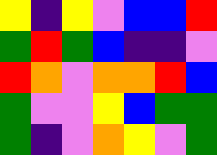[["yellow", "indigo", "yellow", "violet", "blue", "blue", "red"], ["green", "red", "green", "blue", "indigo", "indigo", "violet"], ["red", "orange", "violet", "orange", "orange", "red", "blue"], ["green", "violet", "violet", "yellow", "blue", "green", "green"], ["green", "indigo", "violet", "orange", "yellow", "violet", "green"]]